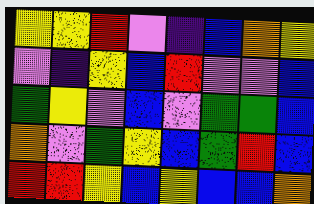[["yellow", "yellow", "red", "violet", "indigo", "blue", "orange", "yellow"], ["violet", "indigo", "yellow", "blue", "red", "violet", "violet", "blue"], ["green", "yellow", "violet", "blue", "violet", "green", "green", "blue"], ["orange", "violet", "green", "yellow", "blue", "green", "red", "blue"], ["red", "red", "yellow", "blue", "yellow", "blue", "blue", "orange"]]